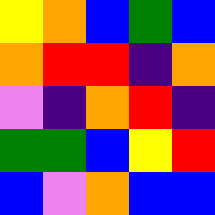[["yellow", "orange", "blue", "green", "blue"], ["orange", "red", "red", "indigo", "orange"], ["violet", "indigo", "orange", "red", "indigo"], ["green", "green", "blue", "yellow", "red"], ["blue", "violet", "orange", "blue", "blue"]]